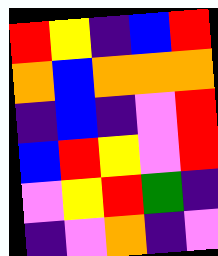[["red", "yellow", "indigo", "blue", "red"], ["orange", "blue", "orange", "orange", "orange"], ["indigo", "blue", "indigo", "violet", "red"], ["blue", "red", "yellow", "violet", "red"], ["violet", "yellow", "red", "green", "indigo"], ["indigo", "violet", "orange", "indigo", "violet"]]